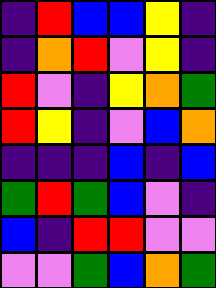[["indigo", "red", "blue", "blue", "yellow", "indigo"], ["indigo", "orange", "red", "violet", "yellow", "indigo"], ["red", "violet", "indigo", "yellow", "orange", "green"], ["red", "yellow", "indigo", "violet", "blue", "orange"], ["indigo", "indigo", "indigo", "blue", "indigo", "blue"], ["green", "red", "green", "blue", "violet", "indigo"], ["blue", "indigo", "red", "red", "violet", "violet"], ["violet", "violet", "green", "blue", "orange", "green"]]